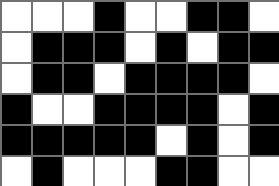[["white", "white", "white", "black", "white", "white", "black", "black", "white"], ["white", "black", "black", "black", "white", "black", "white", "black", "black"], ["white", "black", "black", "white", "black", "black", "black", "black", "white"], ["black", "white", "white", "black", "black", "black", "black", "white", "black"], ["black", "black", "black", "black", "black", "white", "black", "white", "black"], ["white", "black", "white", "white", "white", "black", "black", "white", "white"]]